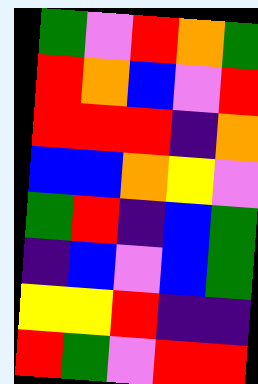[["green", "violet", "red", "orange", "green"], ["red", "orange", "blue", "violet", "red"], ["red", "red", "red", "indigo", "orange"], ["blue", "blue", "orange", "yellow", "violet"], ["green", "red", "indigo", "blue", "green"], ["indigo", "blue", "violet", "blue", "green"], ["yellow", "yellow", "red", "indigo", "indigo"], ["red", "green", "violet", "red", "red"]]